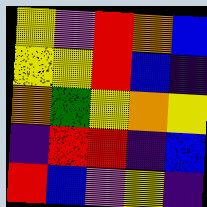[["yellow", "violet", "red", "orange", "blue"], ["yellow", "yellow", "red", "blue", "indigo"], ["orange", "green", "yellow", "orange", "yellow"], ["indigo", "red", "red", "indigo", "blue"], ["red", "blue", "violet", "yellow", "indigo"]]